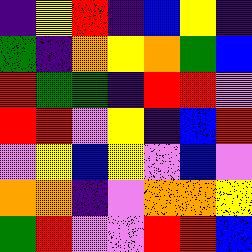[["indigo", "yellow", "red", "indigo", "blue", "yellow", "indigo"], ["green", "indigo", "orange", "yellow", "orange", "green", "blue"], ["red", "green", "green", "indigo", "red", "red", "violet"], ["red", "red", "violet", "yellow", "indigo", "blue", "red"], ["violet", "yellow", "blue", "yellow", "violet", "blue", "violet"], ["orange", "orange", "indigo", "violet", "orange", "orange", "yellow"], ["green", "red", "violet", "violet", "red", "red", "blue"]]